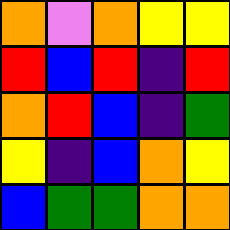[["orange", "violet", "orange", "yellow", "yellow"], ["red", "blue", "red", "indigo", "red"], ["orange", "red", "blue", "indigo", "green"], ["yellow", "indigo", "blue", "orange", "yellow"], ["blue", "green", "green", "orange", "orange"]]